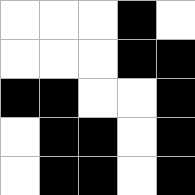[["white", "white", "white", "black", "white"], ["white", "white", "white", "black", "black"], ["black", "black", "white", "white", "black"], ["white", "black", "black", "white", "black"], ["white", "black", "black", "white", "black"]]